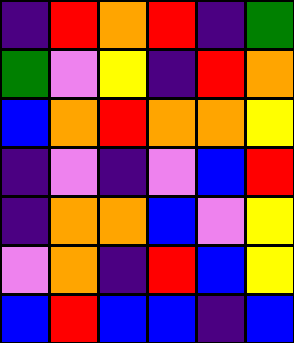[["indigo", "red", "orange", "red", "indigo", "green"], ["green", "violet", "yellow", "indigo", "red", "orange"], ["blue", "orange", "red", "orange", "orange", "yellow"], ["indigo", "violet", "indigo", "violet", "blue", "red"], ["indigo", "orange", "orange", "blue", "violet", "yellow"], ["violet", "orange", "indigo", "red", "blue", "yellow"], ["blue", "red", "blue", "blue", "indigo", "blue"]]